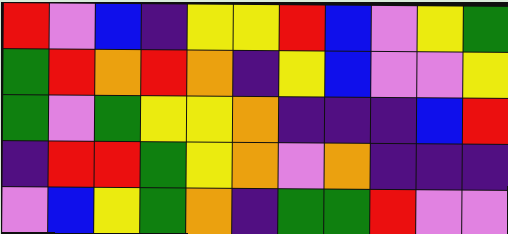[["red", "violet", "blue", "indigo", "yellow", "yellow", "red", "blue", "violet", "yellow", "green"], ["green", "red", "orange", "red", "orange", "indigo", "yellow", "blue", "violet", "violet", "yellow"], ["green", "violet", "green", "yellow", "yellow", "orange", "indigo", "indigo", "indigo", "blue", "red"], ["indigo", "red", "red", "green", "yellow", "orange", "violet", "orange", "indigo", "indigo", "indigo"], ["violet", "blue", "yellow", "green", "orange", "indigo", "green", "green", "red", "violet", "violet"]]